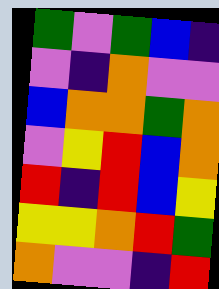[["green", "violet", "green", "blue", "indigo"], ["violet", "indigo", "orange", "violet", "violet"], ["blue", "orange", "orange", "green", "orange"], ["violet", "yellow", "red", "blue", "orange"], ["red", "indigo", "red", "blue", "yellow"], ["yellow", "yellow", "orange", "red", "green"], ["orange", "violet", "violet", "indigo", "red"]]